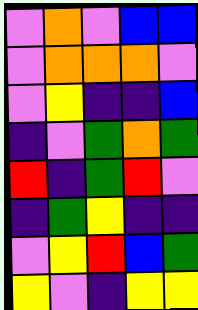[["violet", "orange", "violet", "blue", "blue"], ["violet", "orange", "orange", "orange", "violet"], ["violet", "yellow", "indigo", "indigo", "blue"], ["indigo", "violet", "green", "orange", "green"], ["red", "indigo", "green", "red", "violet"], ["indigo", "green", "yellow", "indigo", "indigo"], ["violet", "yellow", "red", "blue", "green"], ["yellow", "violet", "indigo", "yellow", "yellow"]]